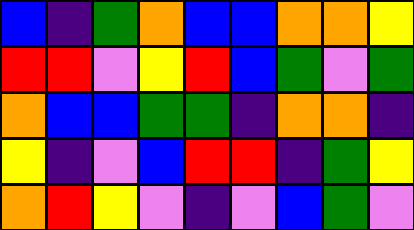[["blue", "indigo", "green", "orange", "blue", "blue", "orange", "orange", "yellow"], ["red", "red", "violet", "yellow", "red", "blue", "green", "violet", "green"], ["orange", "blue", "blue", "green", "green", "indigo", "orange", "orange", "indigo"], ["yellow", "indigo", "violet", "blue", "red", "red", "indigo", "green", "yellow"], ["orange", "red", "yellow", "violet", "indigo", "violet", "blue", "green", "violet"]]